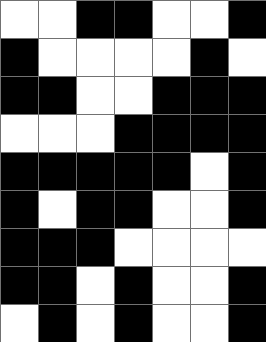[["white", "white", "black", "black", "white", "white", "black"], ["black", "white", "white", "white", "white", "black", "white"], ["black", "black", "white", "white", "black", "black", "black"], ["white", "white", "white", "black", "black", "black", "black"], ["black", "black", "black", "black", "black", "white", "black"], ["black", "white", "black", "black", "white", "white", "black"], ["black", "black", "black", "white", "white", "white", "white"], ["black", "black", "white", "black", "white", "white", "black"], ["white", "black", "white", "black", "white", "white", "black"]]